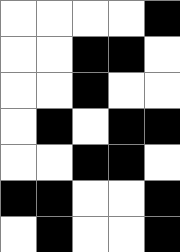[["white", "white", "white", "white", "black"], ["white", "white", "black", "black", "white"], ["white", "white", "black", "white", "white"], ["white", "black", "white", "black", "black"], ["white", "white", "black", "black", "white"], ["black", "black", "white", "white", "black"], ["white", "black", "white", "white", "black"]]